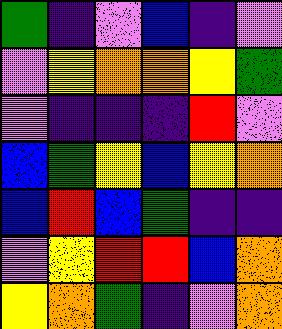[["green", "indigo", "violet", "blue", "indigo", "violet"], ["violet", "yellow", "orange", "orange", "yellow", "green"], ["violet", "indigo", "indigo", "indigo", "red", "violet"], ["blue", "green", "yellow", "blue", "yellow", "orange"], ["blue", "red", "blue", "green", "indigo", "indigo"], ["violet", "yellow", "red", "red", "blue", "orange"], ["yellow", "orange", "green", "indigo", "violet", "orange"]]